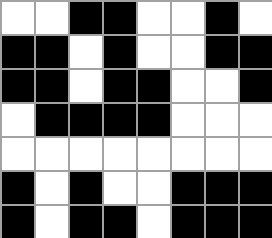[["white", "white", "black", "black", "white", "white", "black", "white"], ["black", "black", "white", "black", "white", "white", "black", "black"], ["black", "black", "white", "black", "black", "white", "white", "black"], ["white", "black", "black", "black", "black", "white", "white", "white"], ["white", "white", "white", "white", "white", "white", "white", "white"], ["black", "white", "black", "white", "white", "black", "black", "black"], ["black", "white", "black", "black", "white", "black", "black", "black"]]